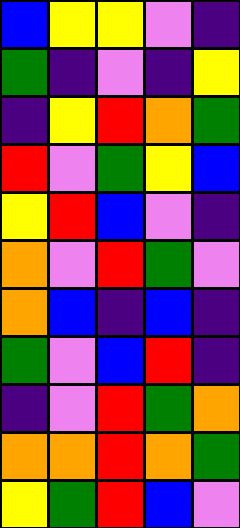[["blue", "yellow", "yellow", "violet", "indigo"], ["green", "indigo", "violet", "indigo", "yellow"], ["indigo", "yellow", "red", "orange", "green"], ["red", "violet", "green", "yellow", "blue"], ["yellow", "red", "blue", "violet", "indigo"], ["orange", "violet", "red", "green", "violet"], ["orange", "blue", "indigo", "blue", "indigo"], ["green", "violet", "blue", "red", "indigo"], ["indigo", "violet", "red", "green", "orange"], ["orange", "orange", "red", "orange", "green"], ["yellow", "green", "red", "blue", "violet"]]